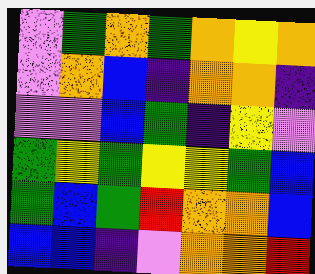[["violet", "green", "orange", "green", "orange", "yellow", "orange"], ["violet", "orange", "blue", "indigo", "orange", "orange", "indigo"], ["violet", "violet", "blue", "green", "indigo", "yellow", "violet"], ["green", "yellow", "green", "yellow", "yellow", "green", "blue"], ["green", "blue", "green", "red", "orange", "orange", "blue"], ["blue", "blue", "indigo", "violet", "orange", "orange", "red"]]